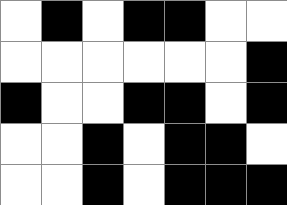[["white", "black", "white", "black", "black", "white", "white"], ["white", "white", "white", "white", "white", "white", "black"], ["black", "white", "white", "black", "black", "white", "black"], ["white", "white", "black", "white", "black", "black", "white"], ["white", "white", "black", "white", "black", "black", "black"]]